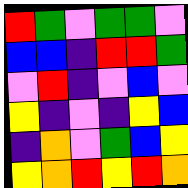[["red", "green", "violet", "green", "green", "violet"], ["blue", "blue", "indigo", "red", "red", "green"], ["violet", "red", "indigo", "violet", "blue", "violet"], ["yellow", "indigo", "violet", "indigo", "yellow", "blue"], ["indigo", "orange", "violet", "green", "blue", "yellow"], ["yellow", "orange", "red", "yellow", "red", "orange"]]